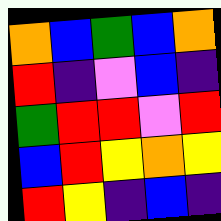[["orange", "blue", "green", "blue", "orange"], ["red", "indigo", "violet", "blue", "indigo"], ["green", "red", "red", "violet", "red"], ["blue", "red", "yellow", "orange", "yellow"], ["red", "yellow", "indigo", "blue", "indigo"]]